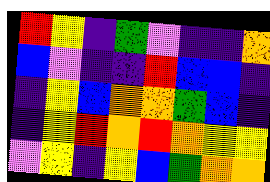[["red", "yellow", "indigo", "green", "violet", "indigo", "indigo", "orange"], ["blue", "violet", "indigo", "indigo", "red", "blue", "blue", "indigo"], ["indigo", "yellow", "blue", "orange", "orange", "green", "blue", "indigo"], ["indigo", "yellow", "red", "orange", "red", "orange", "yellow", "yellow"], ["violet", "yellow", "indigo", "yellow", "blue", "green", "orange", "orange"]]